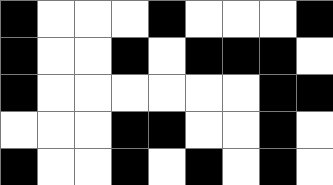[["black", "white", "white", "white", "black", "white", "white", "white", "black"], ["black", "white", "white", "black", "white", "black", "black", "black", "white"], ["black", "white", "white", "white", "white", "white", "white", "black", "black"], ["white", "white", "white", "black", "black", "white", "white", "black", "white"], ["black", "white", "white", "black", "white", "black", "white", "black", "white"]]